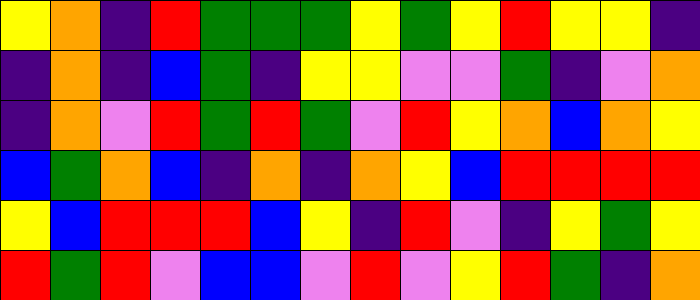[["yellow", "orange", "indigo", "red", "green", "green", "green", "yellow", "green", "yellow", "red", "yellow", "yellow", "indigo"], ["indigo", "orange", "indigo", "blue", "green", "indigo", "yellow", "yellow", "violet", "violet", "green", "indigo", "violet", "orange"], ["indigo", "orange", "violet", "red", "green", "red", "green", "violet", "red", "yellow", "orange", "blue", "orange", "yellow"], ["blue", "green", "orange", "blue", "indigo", "orange", "indigo", "orange", "yellow", "blue", "red", "red", "red", "red"], ["yellow", "blue", "red", "red", "red", "blue", "yellow", "indigo", "red", "violet", "indigo", "yellow", "green", "yellow"], ["red", "green", "red", "violet", "blue", "blue", "violet", "red", "violet", "yellow", "red", "green", "indigo", "orange"]]